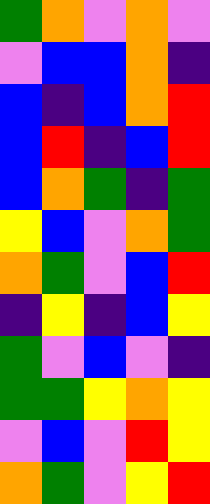[["green", "orange", "violet", "orange", "violet"], ["violet", "blue", "blue", "orange", "indigo"], ["blue", "indigo", "blue", "orange", "red"], ["blue", "red", "indigo", "blue", "red"], ["blue", "orange", "green", "indigo", "green"], ["yellow", "blue", "violet", "orange", "green"], ["orange", "green", "violet", "blue", "red"], ["indigo", "yellow", "indigo", "blue", "yellow"], ["green", "violet", "blue", "violet", "indigo"], ["green", "green", "yellow", "orange", "yellow"], ["violet", "blue", "violet", "red", "yellow"], ["orange", "green", "violet", "yellow", "red"]]